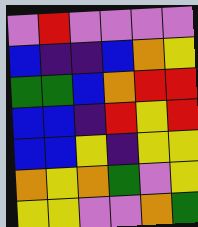[["violet", "red", "violet", "violet", "violet", "violet"], ["blue", "indigo", "indigo", "blue", "orange", "yellow"], ["green", "green", "blue", "orange", "red", "red"], ["blue", "blue", "indigo", "red", "yellow", "red"], ["blue", "blue", "yellow", "indigo", "yellow", "yellow"], ["orange", "yellow", "orange", "green", "violet", "yellow"], ["yellow", "yellow", "violet", "violet", "orange", "green"]]